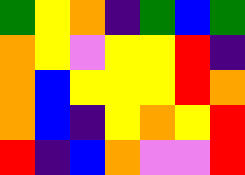[["green", "yellow", "orange", "indigo", "green", "blue", "green"], ["orange", "yellow", "violet", "yellow", "yellow", "red", "indigo"], ["orange", "blue", "yellow", "yellow", "yellow", "red", "orange"], ["orange", "blue", "indigo", "yellow", "orange", "yellow", "red"], ["red", "indigo", "blue", "orange", "violet", "violet", "red"]]